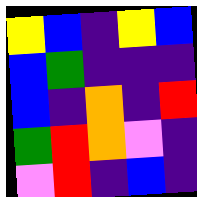[["yellow", "blue", "indigo", "yellow", "blue"], ["blue", "green", "indigo", "indigo", "indigo"], ["blue", "indigo", "orange", "indigo", "red"], ["green", "red", "orange", "violet", "indigo"], ["violet", "red", "indigo", "blue", "indigo"]]